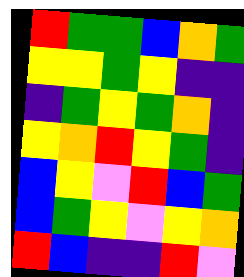[["red", "green", "green", "blue", "orange", "green"], ["yellow", "yellow", "green", "yellow", "indigo", "indigo"], ["indigo", "green", "yellow", "green", "orange", "indigo"], ["yellow", "orange", "red", "yellow", "green", "indigo"], ["blue", "yellow", "violet", "red", "blue", "green"], ["blue", "green", "yellow", "violet", "yellow", "orange"], ["red", "blue", "indigo", "indigo", "red", "violet"]]